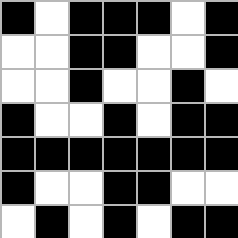[["black", "white", "black", "black", "black", "white", "black"], ["white", "white", "black", "black", "white", "white", "black"], ["white", "white", "black", "white", "white", "black", "white"], ["black", "white", "white", "black", "white", "black", "black"], ["black", "black", "black", "black", "black", "black", "black"], ["black", "white", "white", "black", "black", "white", "white"], ["white", "black", "white", "black", "white", "black", "black"]]